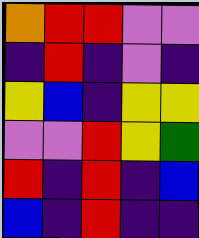[["orange", "red", "red", "violet", "violet"], ["indigo", "red", "indigo", "violet", "indigo"], ["yellow", "blue", "indigo", "yellow", "yellow"], ["violet", "violet", "red", "yellow", "green"], ["red", "indigo", "red", "indigo", "blue"], ["blue", "indigo", "red", "indigo", "indigo"]]